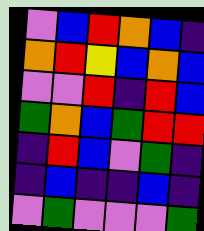[["violet", "blue", "red", "orange", "blue", "indigo"], ["orange", "red", "yellow", "blue", "orange", "blue"], ["violet", "violet", "red", "indigo", "red", "blue"], ["green", "orange", "blue", "green", "red", "red"], ["indigo", "red", "blue", "violet", "green", "indigo"], ["indigo", "blue", "indigo", "indigo", "blue", "indigo"], ["violet", "green", "violet", "violet", "violet", "green"]]